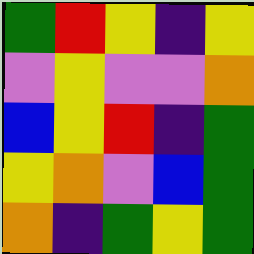[["green", "red", "yellow", "indigo", "yellow"], ["violet", "yellow", "violet", "violet", "orange"], ["blue", "yellow", "red", "indigo", "green"], ["yellow", "orange", "violet", "blue", "green"], ["orange", "indigo", "green", "yellow", "green"]]